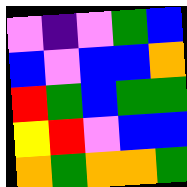[["violet", "indigo", "violet", "green", "blue"], ["blue", "violet", "blue", "blue", "orange"], ["red", "green", "blue", "green", "green"], ["yellow", "red", "violet", "blue", "blue"], ["orange", "green", "orange", "orange", "green"]]